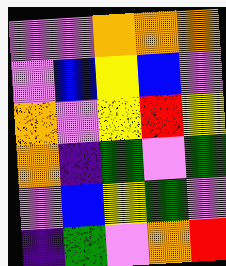[["violet", "violet", "orange", "orange", "orange"], ["violet", "blue", "yellow", "blue", "violet"], ["orange", "violet", "yellow", "red", "yellow"], ["orange", "indigo", "green", "violet", "green"], ["violet", "blue", "yellow", "green", "violet"], ["indigo", "green", "violet", "orange", "red"]]